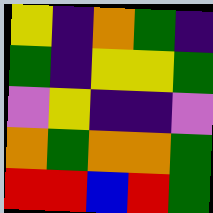[["yellow", "indigo", "orange", "green", "indigo"], ["green", "indigo", "yellow", "yellow", "green"], ["violet", "yellow", "indigo", "indigo", "violet"], ["orange", "green", "orange", "orange", "green"], ["red", "red", "blue", "red", "green"]]